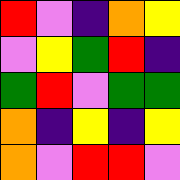[["red", "violet", "indigo", "orange", "yellow"], ["violet", "yellow", "green", "red", "indigo"], ["green", "red", "violet", "green", "green"], ["orange", "indigo", "yellow", "indigo", "yellow"], ["orange", "violet", "red", "red", "violet"]]